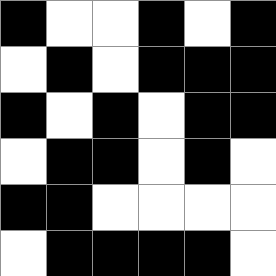[["black", "white", "white", "black", "white", "black"], ["white", "black", "white", "black", "black", "black"], ["black", "white", "black", "white", "black", "black"], ["white", "black", "black", "white", "black", "white"], ["black", "black", "white", "white", "white", "white"], ["white", "black", "black", "black", "black", "white"]]